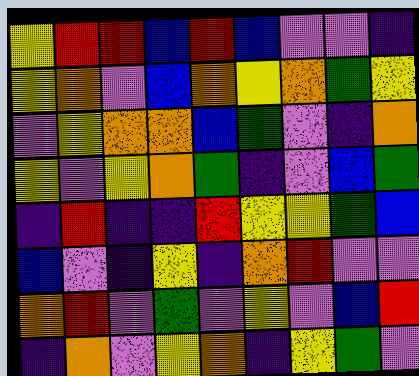[["yellow", "red", "red", "blue", "red", "blue", "violet", "violet", "indigo"], ["yellow", "orange", "violet", "blue", "orange", "yellow", "orange", "green", "yellow"], ["violet", "yellow", "orange", "orange", "blue", "green", "violet", "indigo", "orange"], ["yellow", "violet", "yellow", "orange", "green", "indigo", "violet", "blue", "green"], ["indigo", "red", "indigo", "indigo", "red", "yellow", "yellow", "green", "blue"], ["blue", "violet", "indigo", "yellow", "indigo", "orange", "red", "violet", "violet"], ["orange", "red", "violet", "green", "violet", "yellow", "violet", "blue", "red"], ["indigo", "orange", "violet", "yellow", "orange", "indigo", "yellow", "green", "violet"]]